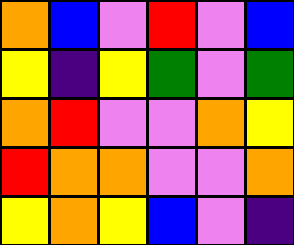[["orange", "blue", "violet", "red", "violet", "blue"], ["yellow", "indigo", "yellow", "green", "violet", "green"], ["orange", "red", "violet", "violet", "orange", "yellow"], ["red", "orange", "orange", "violet", "violet", "orange"], ["yellow", "orange", "yellow", "blue", "violet", "indigo"]]